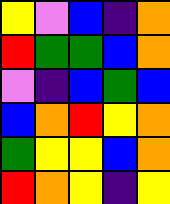[["yellow", "violet", "blue", "indigo", "orange"], ["red", "green", "green", "blue", "orange"], ["violet", "indigo", "blue", "green", "blue"], ["blue", "orange", "red", "yellow", "orange"], ["green", "yellow", "yellow", "blue", "orange"], ["red", "orange", "yellow", "indigo", "yellow"]]